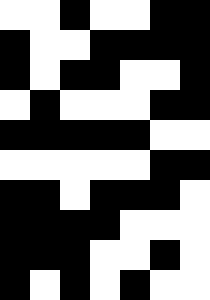[["white", "white", "black", "white", "white", "black", "black"], ["black", "white", "white", "black", "black", "black", "black"], ["black", "white", "black", "black", "white", "white", "black"], ["white", "black", "white", "white", "white", "black", "black"], ["black", "black", "black", "black", "black", "white", "white"], ["white", "white", "white", "white", "white", "black", "black"], ["black", "black", "white", "black", "black", "black", "white"], ["black", "black", "black", "black", "white", "white", "white"], ["black", "black", "black", "white", "white", "black", "white"], ["black", "white", "black", "white", "black", "white", "white"]]